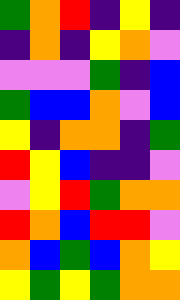[["green", "orange", "red", "indigo", "yellow", "indigo"], ["indigo", "orange", "indigo", "yellow", "orange", "violet"], ["violet", "violet", "violet", "green", "indigo", "blue"], ["green", "blue", "blue", "orange", "violet", "blue"], ["yellow", "indigo", "orange", "orange", "indigo", "green"], ["red", "yellow", "blue", "indigo", "indigo", "violet"], ["violet", "yellow", "red", "green", "orange", "orange"], ["red", "orange", "blue", "red", "red", "violet"], ["orange", "blue", "green", "blue", "orange", "yellow"], ["yellow", "green", "yellow", "green", "orange", "orange"]]